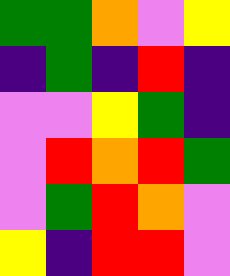[["green", "green", "orange", "violet", "yellow"], ["indigo", "green", "indigo", "red", "indigo"], ["violet", "violet", "yellow", "green", "indigo"], ["violet", "red", "orange", "red", "green"], ["violet", "green", "red", "orange", "violet"], ["yellow", "indigo", "red", "red", "violet"]]